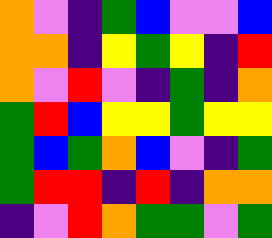[["orange", "violet", "indigo", "green", "blue", "violet", "violet", "blue"], ["orange", "orange", "indigo", "yellow", "green", "yellow", "indigo", "red"], ["orange", "violet", "red", "violet", "indigo", "green", "indigo", "orange"], ["green", "red", "blue", "yellow", "yellow", "green", "yellow", "yellow"], ["green", "blue", "green", "orange", "blue", "violet", "indigo", "green"], ["green", "red", "red", "indigo", "red", "indigo", "orange", "orange"], ["indigo", "violet", "red", "orange", "green", "green", "violet", "green"]]